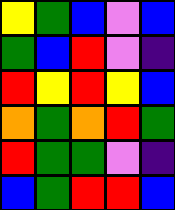[["yellow", "green", "blue", "violet", "blue"], ["green", "blue", "red", "violet", "indigo"], ["red", "yellow", "red", "yellow", "blue"], ["orange", "green", "orange", "red", "green"], ["red", "green", "green", "violet", "indigo"], ["blue", "green", "red", "red", "blue"]]